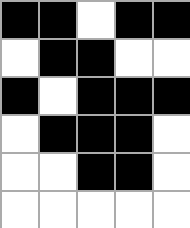[["black", "black", "white", "black", "black"], ["white", "black", "black", "white", "white"], ["black", "white", "black", "black", "black"], ["white", "black", "black", "black", "white"], ["white", "white", "black", "black", "white"], ["white", "white", "white", "white", "white"]]